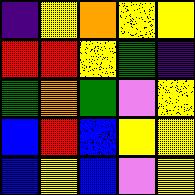[["indigo", "yellow", "orange", "yellow", "yellow"], ["red", "red", "yellow", "green", "indigo"], ["green", "orange", "green", "violet", "yellow"], ["blue", "red", "blue", "yellow", "yellow"], ["blue", "yellow", "blue", "violet", "yellow"]]